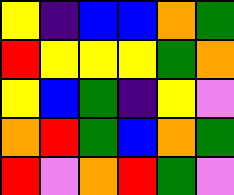[["yellow", "indigo", "blue", "blue", "orange", "green"], ["red", "yellow", "yellow", "yellow", "green", "orange"], ["yellow", "blue", "green", "indigo", "yellow", "violet"], ["orange", "red", "green", "blue", "orange", "green"], ["red", "violet", "orange", "red", "green", "violet"]]